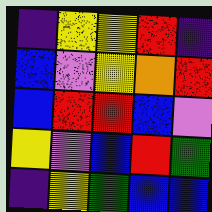[["indigo", "yellow", "yellow", "red", "indigo"], ["blue", "violet", "yellow", "orange", "red"], ["blue", "red", "red", "blue", "violet"], ["yellow", "violet", "blue", "red", "green"], ["indigo", "yellow", "green", "blue", "blue"]]